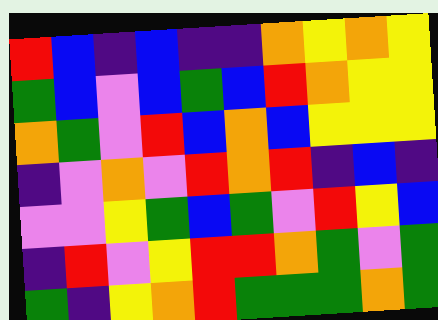[["red", "blue", "indigo", "blue", "indigo", "indigo", "orange", "yellow", "orange", "yellow"], ["green", "blue", "violet", "blue", "green", "blue", "red", "orange", "yellow", "yellow"], ["orange", "green", "violet", "red", "blue", "orange", "blue", "yellow", "yellow", "yellow"], ["indigo", "violet", "orange", "violet", "red", "orange", "red", "indigo", "blue", "indigo"], ["violet", "violet", "yellow", "green", "blue", "green", "violet", "red", "yellow", "blue"], ["indigo", "red", "violet", "yellow", "red", "red", "orange", "green", "violet", "green"], ["green", "indigo", "yellow", "orange", "red", "green", "green", "green", "orange", "green"]]